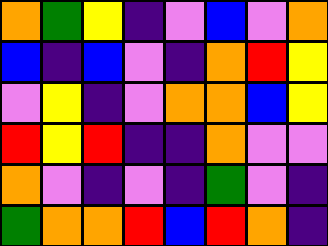[["orange", "green", "yellow", "indigo", "violet", "blue", "violet", "orange"], ["blue", "indigo", "blue", "violet", "indigo", "orange", "red", "yellow"], ["violet", "yellow", "indigo", "violet", "orange", "orange", "blue", "yellow"], ["red", "yellow", "red", "indigo", "indigo", "orange", "violet", "violet"], ["orange", "violet", "indigo", "violet", "indigo", "green", "violet", "indigo"], ["green", "orange", "orange", "red", "blue", "red", "orange", "indigo"]]